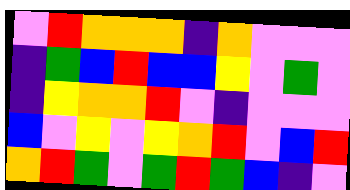[["violet", "red", "orange", "orange", "orange", "indigo", "orange", "violet", "violet", "violet"], ["indigo", "green", "blue", "red", "blue", "blue", "yellow", "violet", "green", "violet"], ["indigo", "yellow", "orange", "orange", "red", "violet", "indigo", "violet", "violet", "violet"], ["blue", "violet", "yellow", "violet", "yellow", "orange", "red", "violet", "blue", "red"], ["orange", "red", "green", "violet", "green", "red", "green", "blue", "indigo", "violet"]]